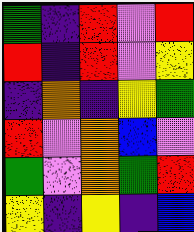[["green", "indigo", "red", "violet", "red"], ["red", "indigo", "red", "violet", "yellow"], ["indigo", "orange", "indigo", "yellow", "green"], ["red", "violet", "orange", "blue", "violet"], ["green", "violet", "orange", "green", "red"], ["yellow", "indigo", "yellow", "indigo", "blue"]]